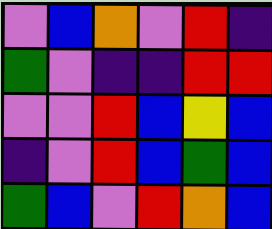[["violet", "blue", "orange", "violet", "red", "indigo"], ["green", "violet", "indigo", "indigo", "red", "red"], ["violet", "violet", "red", "blue", "yellow", "blue"], ["indigo", "violet", "red", "blue", "green", "blue"], ["green", "blue", "violet", "red", "orange", "blue"]]